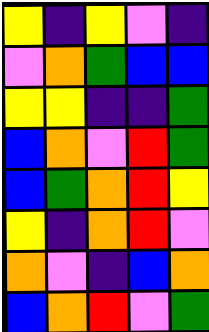[["yellow", "indigo", "yellow", "violet", "indigo"], ["violet", "orange", "green", "blue", "blue"], ["yellow", "yellow", "indigo", "indigo", "green"], ["blue", "orange", "violet", "red", "green"], ["blue", "green", "orange", "red", "yellow"], ["yellow", "indigo", "orange", "red", "violet"], ["orange", "violet", "indigo", "blue", "orange"], ["blue", "orange", "red", "violet", "green"]]